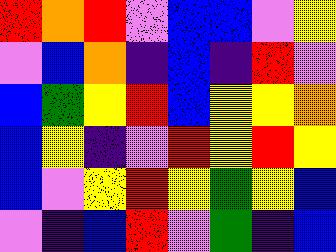[["red", "orange", "red", "violet", "blue", "blue", "violet", "yellow"], ["violet", "blue", "orange", "indigo", "blue", "indigo", "red", "violet"], ["blue", "green", "yellow", "red", "blue", "yellow", "yellow", "orange"], ["blue", "yellow", "indigo", "violet", "red", "yellow", "red", "yellow"], ["blue", "violet", "yellow", "red", "yellow", "green", "yellow", "blue"], ["violet", "indigo", "blue", "red", "violet", "green", "indigo", "blue"]]